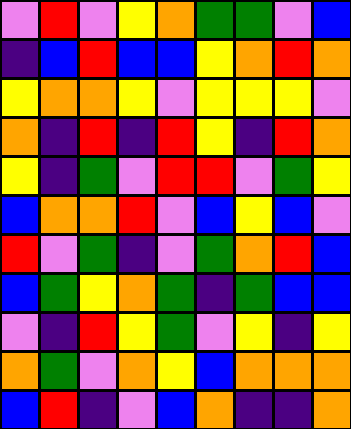[["violet", "red", "violet", "yellow", "orange", "green", "green", "violet", "blue"], ["indigo", "blue", "red", "blue", "blue", "yellow", "orange", "red", "orange"], ["yellow", "orange", "orange", "yellow", "violet", "yellow", "yellow", "yellow", "violet"], ["orange", "indigo", "red", "indigo", "red", "yellow", "indigo", "red", "orange"], ["yellow", "indigo", "green", "violet", "red", "red", "violet", "green", "yellow"], ["blue", "orange", "orange", "red", "violet", "blue", "yellow", "blue", "violet"], ["red", "violet", "green", "indigo", "violet", "green", "orange", "red", "blue"], ["blue", "green", "yellow", "orange", "green", "indigo", "green", "blue", "blue"], ["violet", "indigo", "red", "yellow", "green", "violet", "yellow", "indigo", "yellow"], ["orange", "green", "violet", "orange", "yellow", "blue", "orange", "orange", "orange"], ["blue", "red", "indigo", "violet", "blue", "orange", "indigo", "indigo", "orange"]]